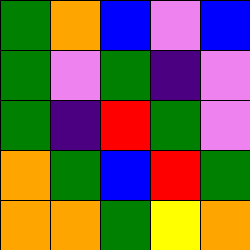[["green", "orange", "blue", "violet", "blue"], ["green", "violet", "green", "indigo", "violet"], ["green", "indigo", "red", "green", "violet"], ["orange", "green", "blue", "red", "green"], ["orange", "orange", "green", "yellow", "orange"]]